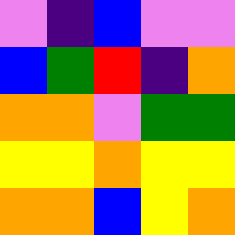[["violet", "indigo", "blue", "violet", "violet"], ["blue", "green", "red", "indigo", "orange"], ["orange", "orange", "violet", "green", "green"], ["yellow", "yellow", "orange", "yellow", "yellow"], ["orange", "orange", "blue", "yellow", "orange"]]